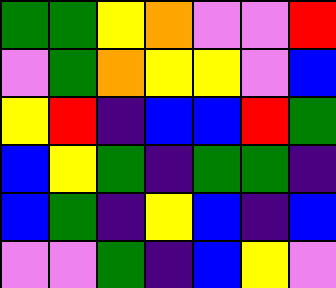[["green", "green", "yellow", "orange", "violet", "violet", "red"], ["violet", "green", "orange", "yellow", "yellow", "violet", "blue"], ["yellow", "red", "indigo", "blue", "blue", "red", "green"], ["blue", "yellow", "green", "indigo", "green", "green", "indigo"], ["blue", "green", "indigo", "yellow", "blue", "indigo", "blue"], ["violet", "violet", "green", "indigo", "blue", "yellow", "violet"]]